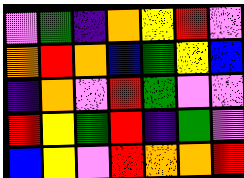[["violet", "green", "indigo", "orange", "yellow", "red", "violet"], ["orange", "red", "orange", "blue", "green", "yellow", "blue"], ["indigo", "orange", "violet", "red", "green", "violet", "violet"], ["red", "yellow", "green", "red", "indigo", "green", "violet"], ["blue", "yellow", "violet", "red", "orange", "orange", "red"]]